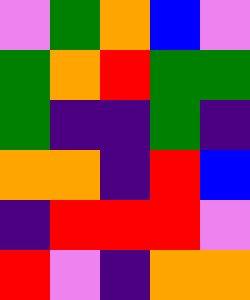[["violet", "green", "orange", "blue", "violet"], ["green", "orange", "red", "green", "green"], ["green", "indigo", "indigo", "green", "indigo"], ["orange", "orange", "indigo", "red", "blue"], ["indigo", "red", "red", "red", "violet"], ["red", "violet", "indigo", "orange", "orange"]]